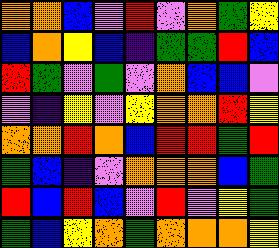[["orange", "orange", "blue", "violet", "red", "violet", "orange", "green", "yellow"], ["blue", "orange", "yellow", "blue", "indigo", "green", "green", "red", "blue"], ["red", "green", "violet", "green", "violet", "orange", "blue", "blue", "violet"], ["violet", "indigo", "yellow", "violet", "yellow", "orange", "orange", "red", "yellow"], ["orange", "orange", "red", "orange", "blue", "red", "red", "green", "red"], ["green", "blue", "indigo", "violet", "orange", "orange", "orange", "blue", "green"], ["red", "blue", "red", "blue", "violet", "red", "violet", "yellow", "green"], ["green", "blue", "yellow", "orange", "green", "orange", "orange", "orange", "yellow"]]